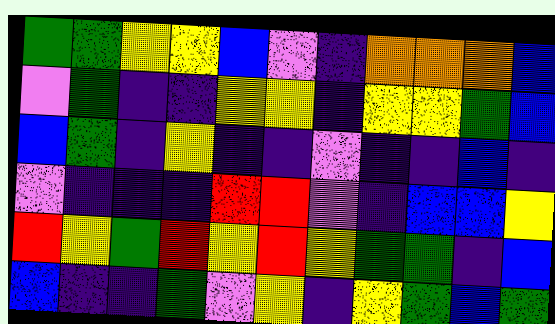[["green", "green", "yellow", "yellow", "blue", "violet", "indigo", "orange", "orange", "orange", "blue"], ["violet", "green", "indigo", "indigo", "yellow", "yellow", "indigo", "yellow", "yellow", "green", "blue"], ["blue", "green", "indigo", "yellow", "indigo", "indigo", "violet", "indigo", "indigo", "blue", "indigo"], ["violet", "indigo", "indigo", "indigo", "red", "red", "violet", "indigo", "blue", "blue", "yellow"], ["red", "yellow", "green", "red", "yellow", "red", "yellow", "green", "green", "indigo", "blue"], ["blue", "indigo", "indigo", "green", "violet", "yellow", "indigo", "yellow", "green", "blue", "green"]]